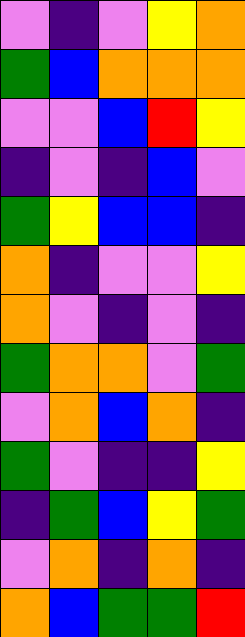[["violet", "indigo", "violet", "yellow", "orange"], ["green", "blue", "orange", "orange", "orange"], ["violet", "violet", "blue", "red", "yellow"], ["indigo", "violet", "indigo", "blue", "violet"], ["green", "yellow", "blue", "blue", "indigo"], ["orange", "indigo", "violet", "violet", "yellow"], ["orange", "violet", "indigo", "violet", "indigo"], ["green", "orange", "orange", "violet", "green"], ["violet", "orange", "blue", "orange", "indigo"], ["green", "violet", "indigo", "indigo", "yellow"], ["indigo", "green", "blue", "yellow", "green"], ["violet", "orange", "indigo", "orange", "indigo"], ["orange", "blue", "green", "green", "red"]]